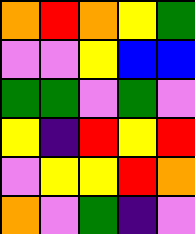[["orange", "red", "orange", "yellow", "green"], ["violet", "violet", "yellow", "blue", "blue"], ["green", "green", "violet", "green", "violet"], ["yellow", "indigo", "red", "yellow", "red"], ["violet", "yellow", "yellow", "red", "orange"], ["orange", "violet", "green", "indigo", "violet"]]